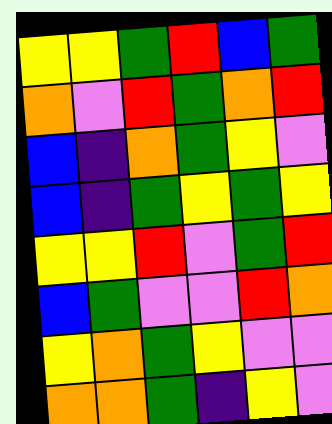[["yellow", "yellow", "green", "red", "blue", "green"], ["orange", "violet", "red", "green", "orange", "red"], ["blue", "indigo", "orange", "green", "yellow", "violet"], ["blue", "indigo", "green", "yellow", "green", "yellow"], ["yellow", "yellow", "red", "violet", "green", "red"], ["blue", "green", "violet", "violet", "red", "orange"], ["yellow", "orange", "green", "yellow", "violet", "violet"], ["orange", "orange", "green", "indigo", "yellow", "violet"]]